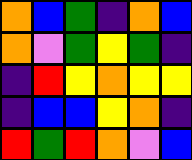[["orange", "blue", "green", "indigo", "orange", "blue"], ["orange", "violet", "green", "yellow", "green", "indigo"], ["indigo", "red", "yellow", "orange", "yellow", "yellow"], ["indigo", "blue", "blue", "yellow", "orange", "indigo"], ["red", "green", "red", "orange", "violet", "blue"]]